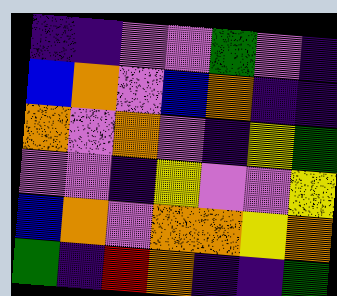[["indigo", "indigo", "violet", "violet", "green", "violet", "indigo"], ["blue", "orange", "violet", "blue", "orange", "indigo", "indigo"], ["orange", "violet", "orange", "violet", "indigo", "yellow", "green"], ["violet", "violet", "indigo", "yellow", "violet", "violet", "yellow"], ["blue", "orange", "violet", "orange", "orange", "yellow", "orange"], ["green", "indigo", "red", "orange", "indigo", "indigo", "green"]]